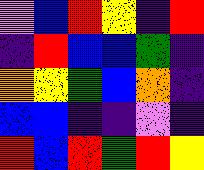[["violet", "blue", "red", "yellow", "indigo", "red"], ["indigo", "red", "blue", "blue", "green", "indigo"], ["orange", "yellow", "green", "blue", "orange", "indigo"], ["blue", "blue", "indigo", "indigo", "violet", "indigo"], ["red", "blue", "red", "green", "red", "yellow"]]